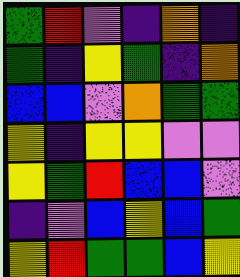[["green", "red", "violet", "indigo", "orange", "indigo"], ["green", "indigo", "yellow", "green", "indigo", "orange"], ["blue", "blue", "violet", "orange", "green", "green"], ["yellow", "indigo", "yellow", "yellow", "violet", "violet"], ["yellow", "green", "red", "blue", "blue", "violet"], ["indigo", "violet", "blue", "yellow", "blue", "green"], ["yellow", "red", "green", "green", "blue", "yellow"]]